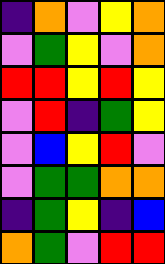[["indigo", "orange", "violet", "yellow", "orange"], ["violet", "green", "yellow", "violet", "orange"], ["red", "red", "yellow", "red", "yellow"], ["violet", "red", "indigo", "green", "yellow"], ["violet", "blue", "yellow", "red", "violet"], ["violet", "green", "green", "orange", "orange"], ["indigo", "green", "yellow", "indigo", "blue"], ["orange", "green", "violet", "red", "red"]]